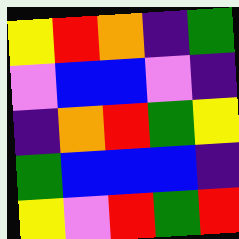[["yellow", "red", "orange", "indigo", "green"], ["violet", "blue", "blue", "violet", "indigo"], ["indigo", "orange", "red", "green", "yellow"], ["green", "blue", "blue", "blue", "indigo"], ["yellow", "violet", "red", "green", "red"]]